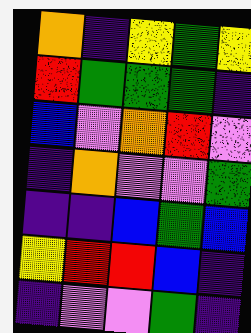[["orange", "indigo", "yellow", "green", "yellow"], ["red", "green", "green", "green", "indigo"], ["blue", "violet", "orange", "red", "violet"], ["indigo", "orange", "violet", "violet", "green"], ["indigo", "indigo", "blue", "green", "blue"], ["yellow", "red", "red", "blue", "indigo"], ["indigo", "violet", "violet", "green", "indigo"]]